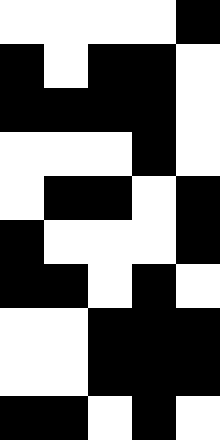[["white", "white", "white", "white", "black"], ["black", "white", "black", "black", "white"], ["black", "black", "black", "black", "white"], ["white", "white", "white", "black", "white"], ["white", "black", "black", "white", "black"], ["black", "white", "white", "white", "black"], ["black", "black", "white", "black", "white"], ["white", "white", "black", "black", "black"], ["white", "white", "black", "black", "black"], ["black", "black", "white", "black", "white"]]